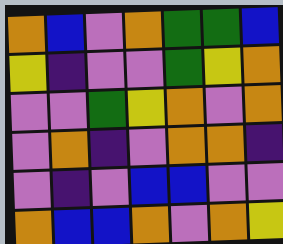[["orange", "blue", "violet", "orange", "green", "green", "blue"], ["yellow", "indigo", "violet", "violet", "green", "yellow", "orange"], ["violet", "violet", "green", "yellow", "orange", "violet", "orange"], ["violet", "orange", "indigo", "violet", "orange", "orange", "indigo"], ["violet", "indigo", "violet", "blue", "blue", "violet", "violet"], ["orange", "blue", "blue", "orange", "violet", "orange", "yellow"]]